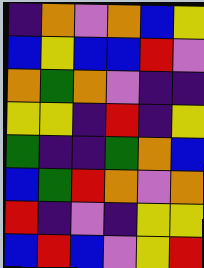[["indigo", "orange", "violet", "orange", "blue", "yellow"], ["blue", "yellow", "blue", "blue", "red", "violet"], ["orange", "green", "orange", "violet", "indigo", "indigo"], ["yellow", "yellow", "indigo", "red", "indigo", "yellow"], ["green", "indigo", "indigo", "green", "orange", "blue"], ["blue", "green", "red", "orange", "violet", "orange"], ["red", "indigo", "violet", "indigo", "yellow", "yellow"], ["blue", "red", "blue", "violet", "yellow", "red"]]